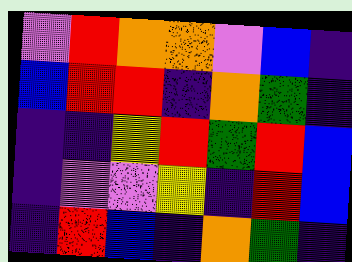[["violet", "red", "orange", "orange", "violet", "blue", "indigo"], ["blue", "red", "red", "indigo", "orange", "green", "indigo"], ["indigo", "indigo", "yellow", "red", "green", "red", "blue"], ["indigo", "violet", "violet", "yellow", "indigo", "red", "blue"], ["indigo", "red", "blue", "indigo", "orange", "green", "indigo"]]